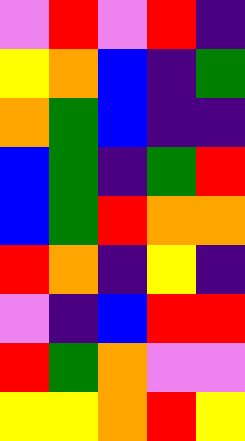[["violet", "red", "violet", "red", "indigo"], ["yellow", "orange", "blue", "indigo", "green"], ["orange", "green", "blue", "indigo", "indigo"], ["blue", "green", "indigo", "green", "red"], ["blue", "green", "red", "orange", "orange"], ["red", "orange", "indigo", "yellow", "indigo"], ["violet", "indigo", "blue", "red", "red"], ["red", "green", "orange", "violet", "violet"], ["yellow", "yellow", "orange", "red", "yellow"]]